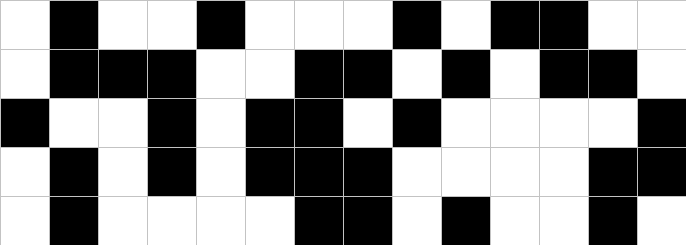[["white", "black", "white", "white", "black", "white", "white", "white", "black", "white", "black", "black", "white", "white"], ["white", "black", "black", "black", "white", "white", "black", "black", "white", "black", "white", "black", "black", "white"], ["black", "white", "white", "black", "white", "black", "black", "white", "black", "white", "white", "white", "white", "black"], ["white", "black", "white", "black", "white", "black", "black", "black", "white", "white", "white", "white", "black", "black"], ["white", "black", "white", "white", "white", "white", "black", "black", "white", "black", "white", "white", "black", "white"]]